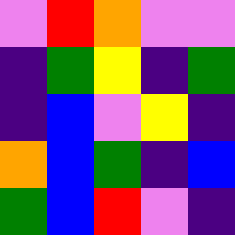[["violet", "red", "orange", "violet", "violet"], ["indigo", "green", "yellow", "indigo", "green"], ["indigo", "blue", "violet", "yellow", "indigo"], ["orange", "blue", "green", "indigo", "blue"], ["green", "blue", "red", "violet", "indigo"]]